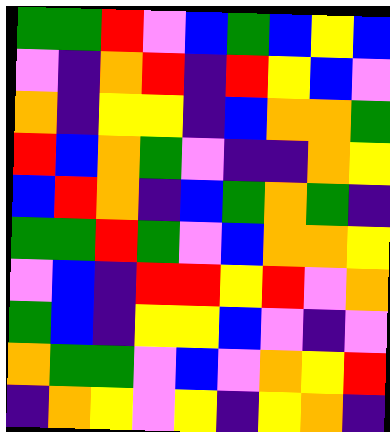[["green", "green", "red", "violet", "blue", "green", "blue", "yellow", "blue"], ["violet", "indigo", "orange", "red", "indigo", "red", "yellow", "blue", "violet"], ["orange", "indigo", "yellow", "yellow", "indigo", "blue", "orange", "orange", "green"], ["red", "blue", "orange", "green", "violet", "indigo", "indigo", "orange", "yellow"], ["blue", "red", "orange", "indigo", "blue", "green", "orange", "green", "indigo"], ["green", "green", "red", "green", "violet", "blue", "orange", "orange", "yellow"], ["violet", "blue", "indigo", "red", "red", "yellow", "red", "violet", "orange"], ["green", "blue", "indigo", "yellow", "yellow", "blue", "violet", "indigo", "violet"], ["orange", "green", "green", "violet", "blue", "violet", "orange", "yellow", "red"], ["indigo", "orange", "yellow", "violet", "yellow", "indigo", "yellow", "orange", "indigo"]]